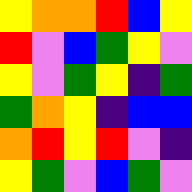[["yellow", "orange", "orange", "red", "blue", "yellow"], ["red", "violet", "blue", "green", "yellow", "violet"], ["yellow", "violet", "green", "yellow", "indigo", "green"], ["green", "orange", "yellow", "indigo", "blue", "blue"], ["orange", "red", "yellow", "red", "violet", "indigo"], ["yellow", "green", "violet", "blue", "green", "violet"]]